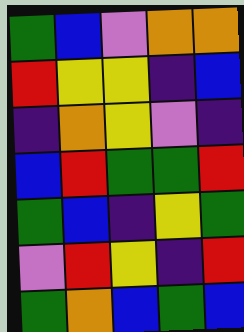[["green", "blue", "violet", "orange", "orange"], ["red", "yellow", "yellow", "indigo", "blue"], ["indigo", "orange", "yellow", "violet", "indigo"], ["blue", "red", "green", "green", "red"], ["green", "blue", "indigo", "yellow", "green"], ["violet", "red", "yellow", "indigo", "red"], ["green", "orange", "blue", "green", "blue"]]